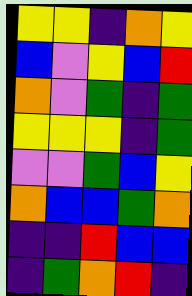[["yellow", "yellow", "indigo", "orange", "yellow"], ["blue", "violet", "yellow", "blue", "red"], ["orange", "violet", "green", "indigo", "green"], ["yellow", "yellow", "yellow", "indigo", "green"], ["violet", "violet", "green", "blue", "yellow"], ["orange", "blue", "blue", "green", "orange"], ["indigo", "indigo", "red", "blue", "blue"], ["indigo", "green", "orange", "red", "indigo"]]